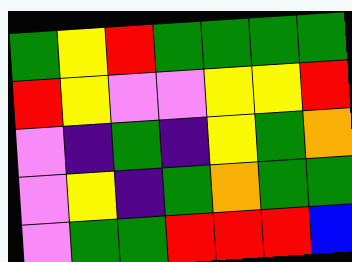[["green", "yellow", "red", "green", "green", "green", "green"], ["red", "yellow", "violet", "violet", "yellow", "yellow", "red"], ["violet", "indigo", "green", "indigo", "yellow", "green", "orange"], ["violet", "yellow", "indigo", "green", "orange", "green", "green"], ["violet", "green", "green", "red", "red", "red", "blue"]]